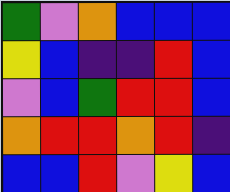[["green", "violet", "orange", "blue", "blue", "blue"], ["yellow", "blue", "indigo", "indigo", "red", "blue"], ["violet", "blue", "green", "red", "red", "blue"], ["orange", "red", "red", "orange", "red", "indigo"], ["blue", "blue", "red", "violet", "yellow", "blue"]]